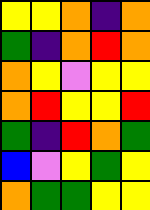[["yellow", "yellow", "orange", "indigo", "orange"], ["green", "indigo", "orange", "red", "orange"], ["orange", "yellow", "violet", "yellow", "yellow"], ["orange", "red", "yellow", "yellow", "red"], ["green", "indigo", "red", "orange", "green"], ["blue", "violet", "yellow", "green", "yellow"], ["orange", "green", "green", "yellow", "yellow"]]